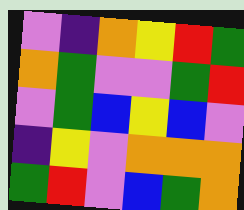[["violet", "indigo", "orange", "yellow", "red", "green"], ["orange", "green", "violet", "violet", "green", "red"], ["violet", "green", "blue", "yellow", "blue", "violet"], ["indigo", "yellow", "violet", "orange", "orange", "orange"], ["green", "red", "violet", "blue", "green", "orange"]]